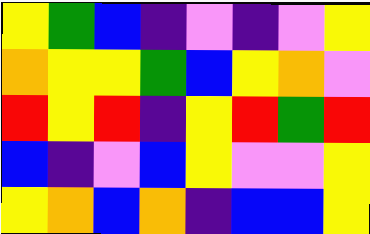[["yellow", "green", "blue", "indigo", "violet", "indigo", "violet", "yellow"], ["orange", "yellow", "yellow", "green", "blue", "yellow", "orange", "violet"], ["red", "yellow", "red", "indigo", "yellow", "red", "green", "red"], ["blue", "indigo", "violet", "blue", "yellow", "violet", "violet", "yellow"], ["yellow", "orange", "blue", "orange", "indigo", "blue", "blue", "yellow"]]